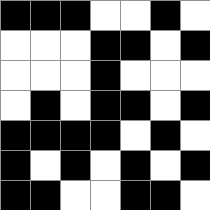[["black", "black", "black", "white", "white", "black", "white"], ["white", "white", "white", "black", "black", "white", "black"], ["white", "white", "white", "black", "white", "white", "white"], ["white", "black", "white", "black", "black", "white", "black"], ["black", "black", "black", "black", "white", "black", "white"], ["black", "white", "black", "white", "black", "white", "black"], ["black", "black", "white", "white", "black", "black", "white"]]